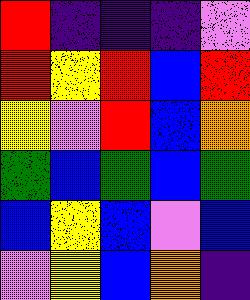[["red", "indigo", "indigo", "indigo", "violet"], ["red", "yellow", "red", "blue", "red"], ["yellow", "violet", "red", "blue", "orange"], ["green", "blue", "green", "blue", "green"], ["blue", "yellow", "blue", "violet", "blue"], ["violet", "yellow", "blue", "orange", "indigo"]]